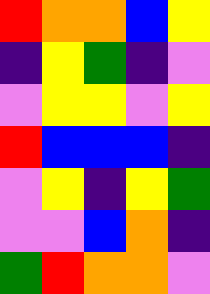[["red", "orange", "orange", "blue", "yellow"], ["indigo", "yellow", "green", "indigo", "violet"], ["violet", "yellow", "yellow", "violet", "yellow"], ["red", "blue", "blue", "blue", "indigo"], ["violet", "yellow", "indigo", "yellow", "green"], ["violet", "violet", "blue", "orange", "indigo"], ["green", "red", "orange", "orange", "violet"]]